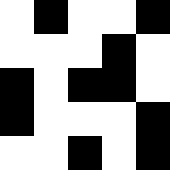[["white", "black", "white", "white", "black"], ["white", "white", "white", "black", "white"], ["black", "white", "black", "black", "white"], ["black", "white", "white", "white", "black"], ["white", "white", "black", "white", "black"]]